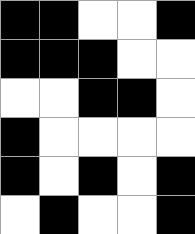[["black", "black", "white", "white", "black"], ["black", "black", "black", "white", "white"], ["white", "white", "black", "black", "white"], ["black", "white", "white", "white", "white"], ["black", "white", "black", "white", "black"], ["white", "black", "white", "white", "black"]]